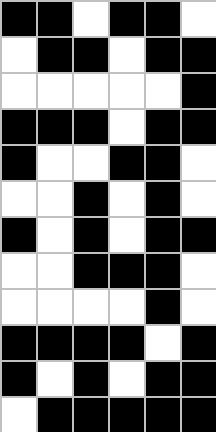[["black", "black", "white", "black", "black", "white"], ["white", "black", "black", "white", "black", "black"], ["white", "white", "white", "white", "white", "black"], ["black", "black", "black", "white", "black", "black"], ["black", "white", "white", "black", "black", "white"], ["white", "white", "black", "white", "black", "white"], ["black", "white", "black", "white", "black", "black"], ["white", "white", "black", "black", "black", "white"], ["white", "white", "white", "white", "black", "white"], ["black", "black", "black", "black", "white", "black"], ["black", "white", "black", "white", "black", "black"], ["white", "black", "black", "black", "black", "black"]]